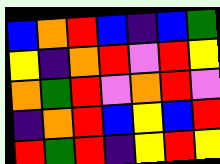[["blue", "orange", "red", "blue", "indigo", "blue", "green"], ["yellow", "indigo", "orange", "red", "violet", "red", "yellow"], ["orange", "green", "red", "violet", "orange", "red", "violet"], ["indigo", "orange", "red", "blue", "yellow", "blue", "red"], ["red", "green", "red", "indigo", "yellow", "red", "yellow"]]